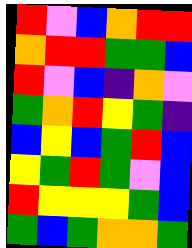[["red", "violet", "blue", "orange", "red", "red"], ["orange", "red", "red", "green", "green", "blue"], ["red", "violet", "blue", "indigo", "orange", "violet"], ["green", "orange", "red", "yellow", "green", "indigo"], ["blue", "yellow", "blue", "green", "red", "blue"], ["yellow", "green", "red", "green", "violet", "blue"], ["red", "yellow", "yellow", "yellow", "green", "blue"], ["green", "blue", "green", "orange", "orange", "green"]]